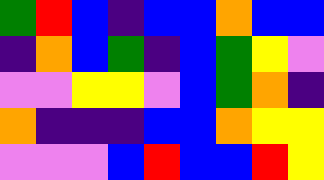[["green", "red", "blue", "indigo", "blue", "blue", "orange", "blue", "blue"], ["indigo", "orange", "blue", "green", "indigo", "blue", "green", "yellow", "violet"], ["violet", "violet", "yellow", "yellow", "violet", "blue", "green", "orange", "indigo"], ["orange", "indigo", "indigo", "indigo", "blue", "blue", "orange", "yellow", "yellow"], ["violet", "violet", "violet", "blue", "red", "blue", "blue", "red", "yellow"]]